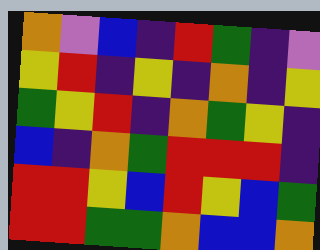[["orange", "violet", "blue", "indigo", "red", "green", "indigo", "violet"], ["yellow", "red", "indigo", "yellow", "indigo", "orange", "indigo", "yellow"], ["green", "yellow", "red", "indigo", "orange", "green", "yellow", "indigo"], ["blue", "indigo", "orange", "green", "red", "red", "red", "indigo"], ["red", "red", "yellow", "blue", "red", "yellow", "blue", "green"], ["red", "red", "green", "green", "orange", "blue", "blue", "orange"]]